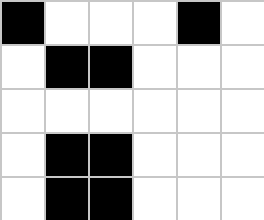[["black", "white", "white", "white", "black", "white"], ["white", "black", "black", "white", "white", "white"], ["white", "white", "white", "white", "white", "white"], ["white", "black", "black", "white", "white", "white"], ["white", "black", "black", "white", "white", "white"]]